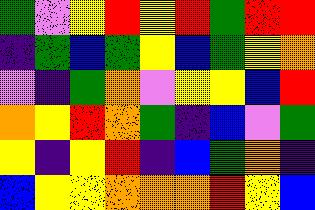[["green", "violet", "yellow", "red", "yellow", "red", "green", "red", "red"], ["indigo", "green", "blue", "green", "yellow", "blue", "green", "yellow", "orange"], ["violet", "indigo", "green", "orange", "violet", "yellow", "yellow", "blue", "red"], ["orange", "yellow", "red", "orange", "green", "indigo", "blue", "violet", "green"], ["yellow", "indigo", "yellow", "red", "indigo", "blue", "green", "orange", "indigo"], ["blue", "yellow", "yellow", "orange", "orange", "orange", "red", "yellow", "blue"]]